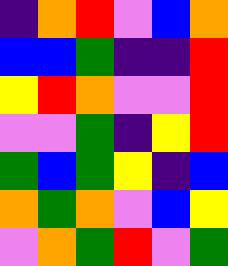[["indigo", "orange", "red", "violet", "blue", "orange"], ["blue", "blue", "green", "indigo", "indigo", "red"], ["yellow", "red", "orange", "violet", "violet", "red"], ["violet", "violet", "green", "indigo", "yellow", "red"], ["green", "blue", "green", "yellow", "indigo", "blue"], ["orange", "green", "orange", "violet", "blue", "yellow"], ["violet", "orange", "green", "red", "violet", "green"]]